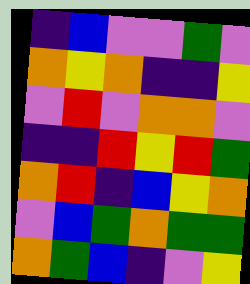[["indigo", "blue", "violet", "violet", "green", "violet"], ["orange", "yellow", "orange", "indigo", "indigo", "yellow"], ["violet", "red", "violet", "orange", "orange", "violet"], ["indigo", "indigo", "red", "yellow", "red", "green"], ["orange", "red", "indigo", "blue", "yellow", "orange"], ["violet", "blue", "green", "orange", "green", "green"], ["orange", "green", "blue", "indigo", "violet", "yellow"]]